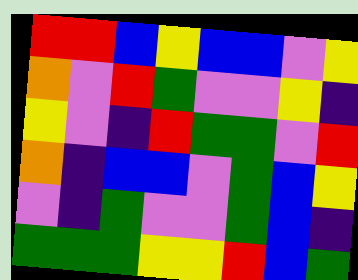[["red", "red", "blue", "yellow", "blue", "blue", "violet", "yellow"], ["orange", "violet", "red", "green", "violet", "violet", "yellow", "indigo"], ["yellow", "violet", "indigo", "red", "green", "green", "violet", "red"], ["orange", "indigo", "blue", "blue", "violet", "green", "blue", "yellow"], ["violet", "indigo", "green", "violet", "violet", "green", "blue", "indigo"], ["green", "green", "green", "yellow", "yellow", "red", "blue", "green"]]